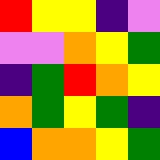[["red", "yellow", "yellow", "indigo", "violet"], ["violet", "violet", "orange", "yellow", "green"], ["indigo", "green", "red", "orange", "yellow"], ["orange", "green", "yellow", "green", "indigo"], ["blue", "orange", "orange", "yellow", "green"]]